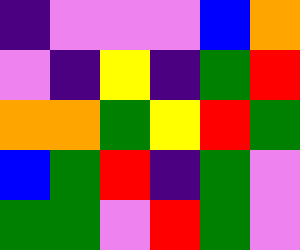[["indigo", "violet", "violet", "violet", "blue", "orange"], ["violet", "indigo", "yellow", "indigo", "green", "red"], ["orange", "orange", "green", "yellow", "red", "green"], ["blue", "green", "red", "indigo", "green", "violet"], ["green", "green", "violet", "red", "green", "violet"]]